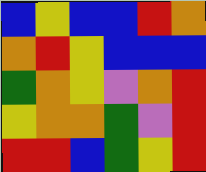[["blue", "yellow", "blue", "blue", "red", "orange"], ["orange", "red", "yellow", "blue", "blue", "blue"], ["green", "orange", "yellow", "violet", "orange", "red"], ["yellow", "orange", "orange", "green", "violet", "red"], ["red", "red", "blue", "green", "yellow", "red"]]